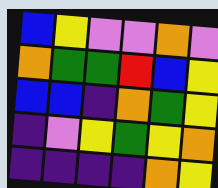[["blue", "yellow", "violet", "violet", "orange", "violet"], ["orange", "green", "green", "red", "blue", "yellow"], ["blue", "blue", "indigo", "orange", "green", "yellow"], ["indigo", "violet", "yellow", "green", "yellow", "orange"], ["indigo", "indigo", "indigo", "indigo", "orange", "yellow"]]